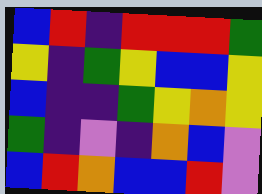[["blue", "red", "indigo", "red", "red", "red", "green"], ["yellow", "indigo", "green", "yellow", "blue", "blue", "yellow"], ["blue", "indigo", "indigo", "green", "yellow", "orange", "yellow"], ["green", "indigo", "violet", "indigo", "orange", "blue", "violet"], ["blue", "red", "orange", "blue", "blue", "red", "violet"]]